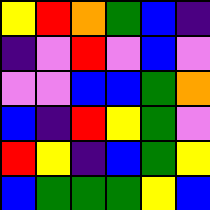[["yellow", "red", "orange", "green", "blue", "indigo"], ["indigo", "violet", "red", "violet", "blue", "violet"], ["violet", "violet", "blue", "blue", "green", "orange"], ["blue", "indigo", "red", "yellow", "green", "violet"], ["red", "yellow", "indigo", "blue", "green", "yellow"], ["blue", "green", "green", "green", "yellow", "blue"]]